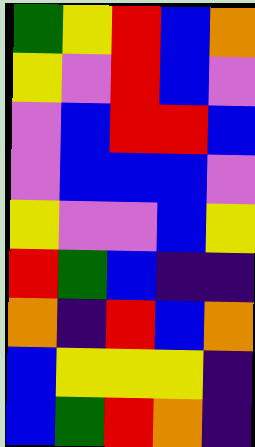[["green", "yellow", "red", "blue", "orange"], ["yellow", "violet", "red", "blue", "violet"], ["violet", "blue", "red", "red", "blue"], ["violet", "blue", "blue", "blue", "violet"], ["yellow", "violet", "violet", "blue", "yellow"], ["red", "green", "blue", "indigo", "indigo"], ["orange", "indigo", "red", "blue", "orange"], ["blue", "yellow", "yellow", "yellow", "indigo"], ["blue", "green", "red", "orange", "indigo"]]